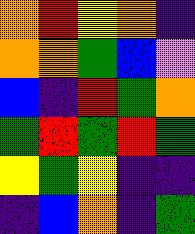[["orange", "red", "yellow", "orange", "indigo"], ["orange", "orange", "green", "blue", "violet"], ["blue", "indigo", "red", "green", "orange"], ["green", "red", "green", "red", "green"], ["yellow", "green", "yellow", "indigo", "indigo"], ["indigo", "blue", "orange", "indigo", "green"]]